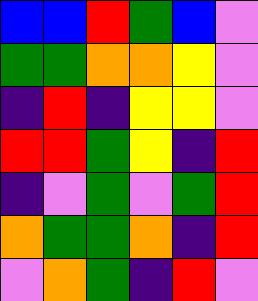[["blue", "blue", "red", "green", "blue", "violet"], ["green", "green", "orange", "orange", "yellow", "violet"], ["indigo", "red", "indigo", "yellow", "yellow", "violet"], ["red", "red", "green", "yellow", "indigo", "red"], ["indigo", "violet", "green", "violet", "green", "red"], ["orange", "green", "green", "orange", "indigo", "red"], ["violet", "orange", "green", "indigo", "red", "violet"]]